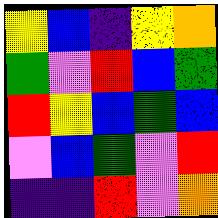[["yellow", "blue", "indigo", "yellow", "orange"], ["green", "violet", "red", "blue", "green"], ["red", "yellow", "blue", "green", "blue"], ["violet", "blue", "green", "violet", "red"], ["indigo", "indigo", "red", "violet", "orange"]]